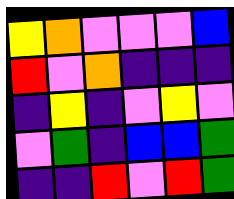[["yellow", "orange", "violet", "violet", "violet", "blue"], ["red", "violet", "orange", "indigo", "indigo", "indigo"], ["indigo", "yellow", "indigo", "violet", "yellow", "violet"], ["violet", "green", "indigo", "blue", "blue", "green"], ["indigo", "indigo", "red", "violet", "red", "green"]]